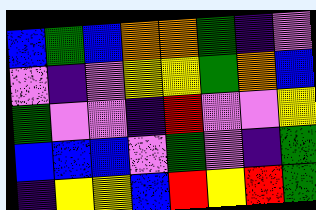[["blue", "green", "blue", "orange", "orange", "green", "indigo", "violet"], ["violet", "indigo", "violet", "yellow", "yellow", "green", "orange", "blue"], ["green", "violet", "violet", "indigo", "red", "violet", "violet", "yellow"], ["blue", "blue", "blue", "violet", "green", "violet", "indigo", "green"], ["indigo", "yellow", "yellow", "blue", "red", "yellow", "red", "green"]]